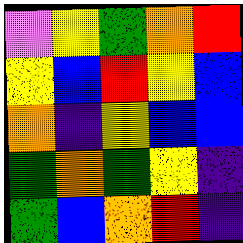[["violet", "yellow", "green", "orange", "red"], ["yellow", "blue", "red", "yellow", "blue"], ["orange", "indigo", "yellow", "blue", "blue"], ["green", "orange", "green", "yellow", "indigo"], ["green", "blue", "orange", "red", "indigo"]]